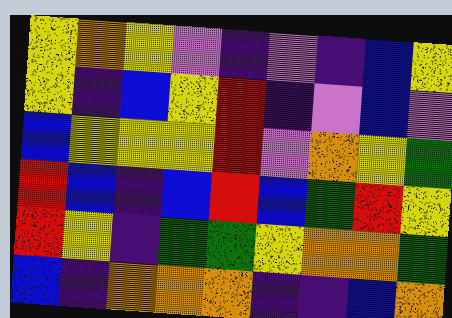[["yellow", "orange", "yellow", "violet", "indigo", "violet", "indigo", "blue", "yellow"], ["yellow", "indigo", "blue", "yellow", "red", "indigo", "violet", "blue", "violet"], ["blue", "yellow", "yellow", "yellow", "red", "violet", "orange", "yellow", "green"], ["red", "blue", "indigo", "blue", "red", "blue", "green", "red", "yellow"], ["red", "yellow", "indigo", "green", "green", "yellow", "orange", "orange", "green"], ["blue", "indigo", "orange", "orange", "orange", "indigo", "indigo", "blue", "orange"]]